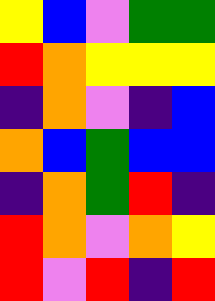[["yellow", "blue", "violet", "green", "green"], ["red", "orange", "yellow", "yellow", "yellow"], ["indigo", "orange", "violet", "indigo", "blue"], ["orange", "blue", "green", "blue", "blue"], ["indigo", "orange", "green", "red", "indigo"], ["red", "orange", "violet", "orange", "yellow"], ["red", "violet", "red", "indigo", "red"]]